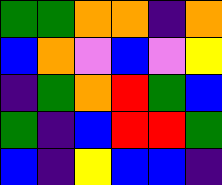[["green", "green", "orange", "orange", "indigo", "orange"], ["blue", "orange", "violet", "blue", "violet", "yellow"], ["indigo", "green", "orange", "red", "green", "blue"], ["green", "indigo", "blue", "red", "red", "green"], ["blue", "indigo", "yellow", "blue", "blue", "indigo"]]